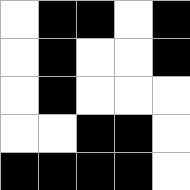[["white", "black", "black", "white", "black"], ["white", "black", "white", "white", "black"], ["white", "black", "white", "white", "white"], ["white", "white", "black", "black", "white"], ["black", "black", "black", "black", "white"]]